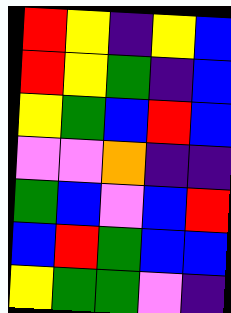[["red", "yellow", "indigo", "yellow", "blue"], ["red", "yellow", "green", "indigo", "blue"], ["yellow", "green", "blue", "red", "blue"], ["violet", "violet", "orange", "indigo", "indigo"], ["green", "blue", "violet", "blue", "red"], ["blue", "red", "green", "blue", "blue"], ["yellow", "green", "green", "violet", "indigo"]]